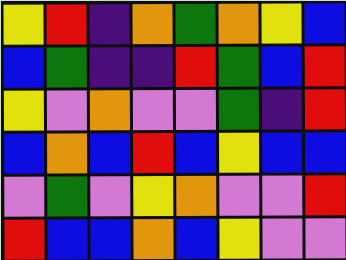[["yellow", "red", "indigo", "orange", "green", "orange", "yellow", "blue"], ["blue", "green", "indigo", "indigo", "red", "green", "blue", "red"], ["yellow", "violet", "orange", "violet", "violet", "green", "indigo", "red"], ["blue", "orange", "blue", "red", "blue", "yellow", "blue", "blue"], ["violet", "green", "violet", "yellow", "orange", "violet", "violet", "red"], ["red", "blue", "blue", "orange", "blue", "yellow", "violet", "violet"]]